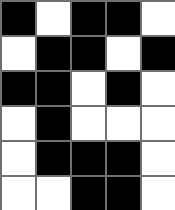[["black", "white", "black", "black", "white"], ["white", "black", "black", "white", "black"], ["black", "black", "white", "black", "white"], ["white", "black", "white", "white", "white"], ["white", "black", "black", "black", "white"], ["white", "white", "black", "black", "white"]]